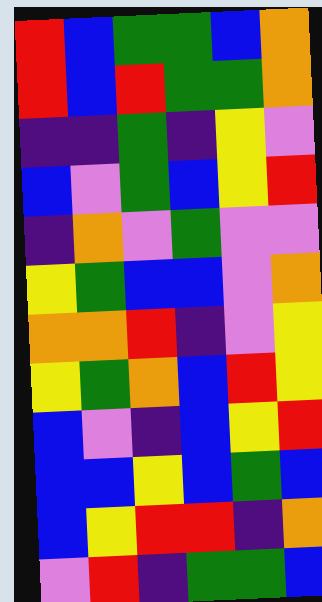[["red", "blue", "green", "green", "blue", "orange"], ["red", "blue", "red", "green", "green", "orange"], ["indigo", "indigo", "green", "indigo", "yellow", "violet"], ["blue", "violet", "green", "blue", "yellow", "red"], ["indigo", "orange", "violet", "green", "violet", "violet"], ["yellow", "green", "blue", "blue", "violet", "orange"], ["orange", "orange", "red", "indigo", "violet", "yellow"], ["yellow", "green", "orange", "blue", "red", "yellow"], ["blue", "violet", "indigo", "blue", "yellow", "red"], ["blue", "blue", "yellow", "blue", "green", "blue"], ["blue", "yellow", "red", "red", "indigo", "orange"], ["violet", "red", "indigo", "green", "green", "blue"]]